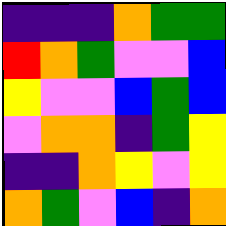[["indigo", "indigo", "indigo", "orange", "green", "green"], ["red", "orange", "green", "violet", "violet", "blue"], ["yellow", "violet", "violet", "blue", "green", "blue"], ["violet", "orange", "orange", "indigo", "green", "yellow"], ["indigo", "indigo", "orange", "yellow", "violet", "yellow"], ["orange", "green", "violet", "blue", "indigo", "orange"]]